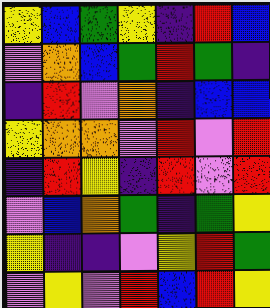[["yellow", "blue", "green", "yellow", "indigo", "red", "blue"], ["violet", "orange", "blue", "green", "red", "green", "indigo"], ["indigo", "red", "violet", "orange", "indigo", "blue", "blue"], ["yellow", "orange", "orange", "violet", "red", "violet", "red"], ["indigo", "red", "yellow", "indigo", "red", "violet", "red"], ["violet", "blue", "orange", "green", "indigo", "green", "yellow"], ["yellow", "indigo", "indigo", "violet", "yellow", "red", "green"], ["violet", "yellow", "violet", "red", "blue", "red", "yellow"]]